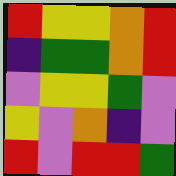[["red", "yellow", "yellow", "orange", "red"], ["indigo", "green", "green", "orange", "red"], ["violet", "yellow", "yellow", "green", "violet"], ["yellow", "violet", "orange", "indigo", "violet"], ["red", "violet", "red", "red", "green"]]